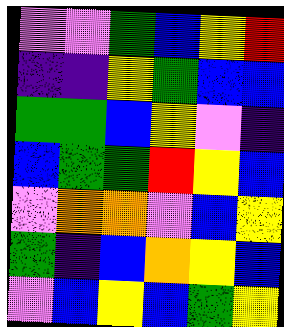[["violet", "violet", "green", "blue", "yellow", "red"], ["indigo", "indigo", "yellow", "green", "blue", "blue"], ["green", "green", "blue", "yellow", "violet", "indigo"], ["blue", "green", "green", "red", "yellow", "blue"], ["violet", "orange", "orange", "violet", "blue", "yellow"], ["green", "indigo", "blue", "orange", "yellow", "blue"], ["violet", "blue", "yellow", "blue", "green", "yellow"]]